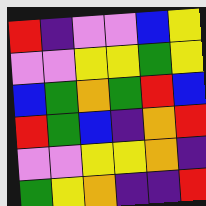[["red", "indigo", "violet", "violet", "blue", "yellow"], ["violet", "violet", "yellow", "yellow", "green", "yellow"], ["blue", "green", "orange", "green", "red", "blue"], ["red", "green", "blue", "indigo", "orange", "red"], ["violet", "violet", "yellow", "yellow", "orange", "indigo"], ["green", "yellow", "orange", "indigo", "indigo", "red"]]